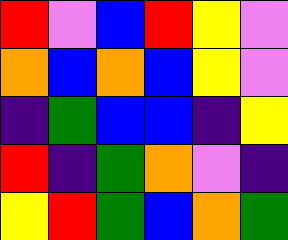[["red", "violet", "blue", "red", "yellow", "violet"], ["orange", "blue", "orange", "blue", "yellow", "violet"], ["indigo", "green", "blue", "blue", "indigo", "yellow"], ["red", "indigo", "green", "orange", "violet", "indigo"], ["yellow", "red", "green", "blue", "orange", "green"]]